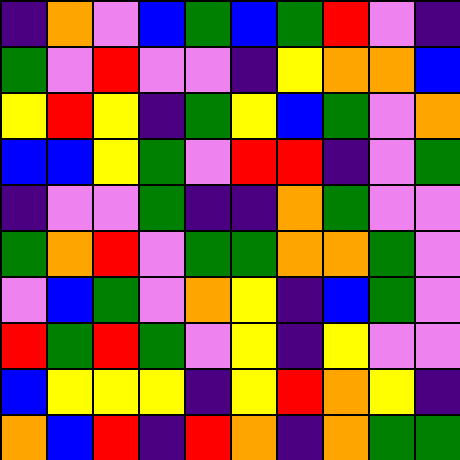[["indigo", "orange", "violet", "blue", "green", "blue", "green", "red", "violet", "indigo"], ["green", "violet", "red", "violet", "violet", "indigo", "yellow", "orange", "orange", "blue"], ["yellow", "red", "yellow", "indigo", "green", "yellow", "blue", "green", "violet", "orange"], ["blue", "blue", "yellow", "green", "violet", "red", "red", "indigo", "violet", "green"], ["indigo", "violet", "violet", "green", "indigo", "indigo", "orange", "green", "violet", "violet"], ["green", "orange", "red", "violet", "green", "green", "orange", "orange", "green", "violet"], ["violet", "blue", "green", "violet", "orange", "yellow", "indigo", "blue", "green", "violet"], ["red", "green", "red", "green", "violet", "yellow", "indigo", "yellow", "violet", "violet"], ["blue", "yellow", "yellow", "yellow", "indigo", "yellow", "red", "orange", "yellow", "indigo"], ["orange", "blue", "red", "indigo", "red", "orange", "indigo", "orange", "green", "green"]]